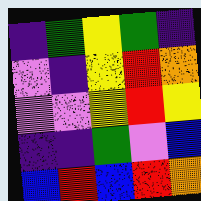[["indigo", "green", "yellow", "green", "indigo"], ["violet", "indigo", "yellow", "red", "orange"], ["violet", "violet", "yellow", "red", "yellow"], ["indigo", "indigo", "green", "violet", "blue"], ["blue", "red", "blue", "red", "orange"]]